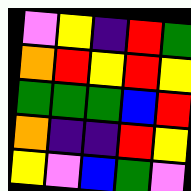[["violet", "yellow", "indigo", "red", "green"], ["orange", "red", "yellow", "red", "yellow"], ["green", "green", "green", "blue", "red"], ["orange", "indigo", "indigo", "red", "yellow"], ["yellow", "violet", "blue", "green", "violet"]]